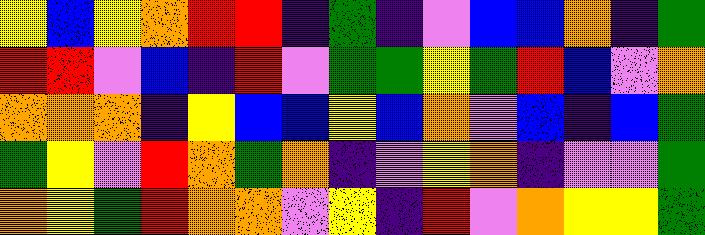[["yellow", "blue", "yellow", "orange", "red", "red", "indigo", "green", "indigo", "violet", "blue", "blue", "orange", "indigo", "green"], ["red", "red", "violet", "blue", "indigo", "red", "violet", "green", "green", "yellow", "green", "red", "blue", "violet", "orange"], ["orange", "orange", "orange", "indigo", "yellow", "blue", "blue", "yellow", "blue", "orange", "violet", "blue", "indigo", "blue", "green"], ["green", "yellow", "violet", "red", "orange", "green", "orange", "indigo", "violet", "yellow", "orange", "indigo", "violet", "violet", "green"], ["orange", "yellow", "green", "red", "orange", "orange", "violet", "yellow", "indigo", "red", "violet", "orange", "yellow", "yellow", "green"]]